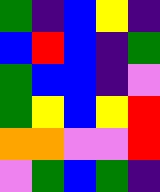[["green", "indigo", "blue", "yellow", "indigo"], ["blue", "red", "blue", "indigo", "green"], ["green", "blue", "blue", "indigo", "violet"], ["green", "yellow", "blue", "yellow", "red"], ["orange", "orange", "violet", "violet", "red"], ["violet", "green", "blue", "green", "indigo"]]